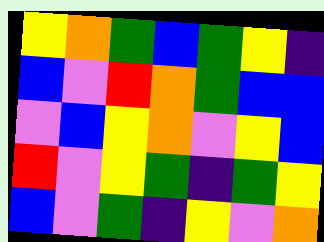[["yellow", "orange", "green", "blue", "green", "yellow", "indigo"], ["blue", "violet", "red", "orange", "green", "blue", "blue"], ["violet", "blue", "yellow", "orange", "violet", "yellow", "blue"], ["red", "violet", "yellow", "green", "indigo", "green", "yellow"], ["blue", "violet", "green", "indigo", "yellow", "violet", "orange"]]